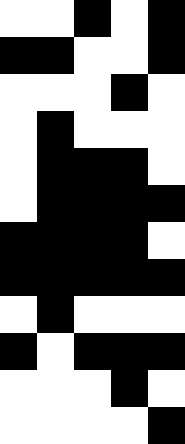[["white", "white", "black", "white", "black"], ["black", "black", "white", "white", "black"], ["white", "white", "white", "black", "white"], ["white", "black", "white", "white", "white"], ["white", "black", "black", "black", "white"], ["white", "black", "black", "black", "black"], ["black", "black", "black", "black", "white"], ["black", "black", "black", "black", "black"], ["white", "black", "white", "white", "white"], ["black", "white", "black", "black", "black"], ["white", "white", "white", "black", "white"], ["white", "white", "white", "white", "black"]]